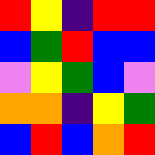[["red", "yellow", "indigo", "red", "red"], ["blue", "green", "red", "blue", "blue"], ["violet", "yellow", "green", "blue", "violet"], ["orange", "orange", "indigo", "yellow", "green"], ["blue", "red", "blue", "orange", "red"]]